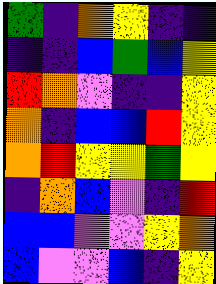[["green", "indigo", "orange", "yellow", "indigo", "indigo"], ["indigo", "indigo", "blue", "green", "blue", "yellow"], ["red", "orange", "violet", "indigo", "indigo", "yellow"], ["orange", "indigo", "blue", "blue", "red", "yellow"], ["orange", "red", "yellow", "yellow", "green", "yellow"], ["indigo", "orange", "blue", "violet", "indigo", "red"], ["blue", "blue", "violet", "violet", "yellow", "orange"], ["blue", "violet", "violet", "blue", "indigo", "yellow"]]